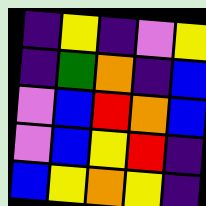[["indigo", "yellow", "indigo", "violet", "yellow"], ["indigo", "green", "orange", "indigo", "blue"], ["violet", "blue", "red", "orange", "blue"], ["violet", "blue", "yellow", "red", "indigo"], ["blue", "yellow", "orange", "yellow", "indigo"]]